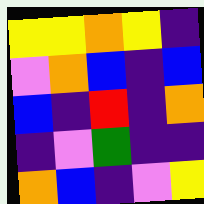[["yellow", "yellow", "orange", "yellow", "indigo"], ["violet", "orange", "blue", "indigo", "blue"], ["blue", "indigo", "red", "indigo", "orange"], ["indigo", "violet", "green", "indigo", "indigo"], ["orange", "blue", "indigo", "violet", "yellow"]]